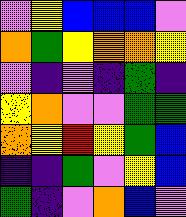[["violet", "yellow", "blue", "blue", "blue", "violet"], ["orange", "green", "yellow", "orange", "orange", "yellow"], ["violet", "indigo", "violet", "indigo", "green", "indigo"], ["yellow", "orange", "violet", "violet", "green", "green"], ["orange", "yellow", "red", "yellow", "green", "blue"], ["indigo", "indigo", "green", "violet", "yellow", "blue"], ["green", "indigo", "violet", "orange", "blue", "violet"]]